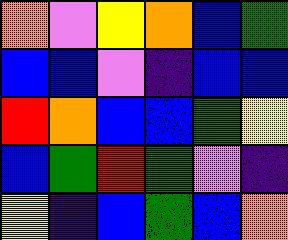[["orange", "violet", "yellow", "orange", "blue", "green"], ["blue", "blue", "violet", "indigo", "blue", "blue"], ["red", "orange", "blue", "blue", "green", "yellow"], ["blue", "green", "red", "green", "violet", "indigo"], ["yellow", "indigo", "blue", "green", "blue", "orange"]]